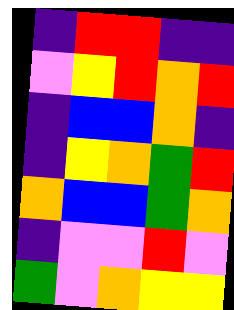[["indigo", "red", "red", "indigo", "indigo"], ["violet", "yellow", "red", "orange", "red"], ["indigo", "blue", "blue", "orange", "indigo"], ["indigo", "yellow", "orange", "green", "red"], ["orange", "blue", "blue", "green", "orange"], ["indigo", "violet", "violet", "red", "violet"], ["green", "violet", "orange", "yellow", "yellow"]]